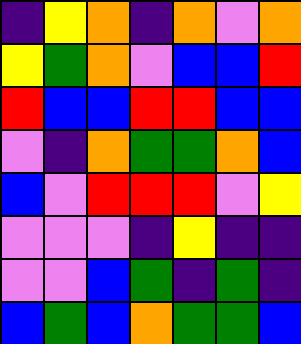[["indigo", "yellow", "orange", "indigo", "orange", "violet", "orange"], ["yellow", "green", "orange", "violet", "blue", "blue", "red"], ["red", "blue", "blue", "red", "red", "blue", "blue"], ["violet", "indigo", "orange", "green", "green", "orange", "blue"], ["blue", "violet", "red", "red", "red", "violet", "yellow"], ["violet", "violet", "violet", "indigo", "yellow", "indigo", "indigo"], ["violet", "violet", "blue", "green", "indigo", "green", "indigo"], ["blue", "green", "blue", "orange", "green", "green", "blue"]]